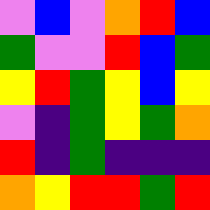[["violet", "blue", "violet", "orange", "red", "blue"], ["green", "violet", "violet", "red", "blue", "green"], ["yellow", "red", "green", "yellow", "blue", "yellow"], ["violet", "indigo", "green", "yellow", "green", "orange"], ["red", "indigo", "green", "indigo", "indigo", "indigo"], ["orange", "yellow", "red", "red", "green", "red"]]